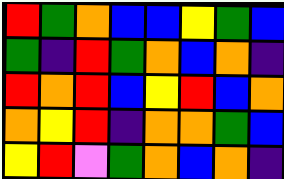[["red", "green", "orange", "blue", "blue", "yellow", "green", "blue"], ["green", "indigo", "red", "green", "orange", "blue", "orange", "indigo"], ["red", "orange", "red", "blue", "yellow", "red", "blue", "orange"], ["orange", "yellow", "red", "indigo", "orange", "orange", "green", "blue"], ["yellow", "red", "violet", "green", "orange", "blue", "orange", "indigo"]]